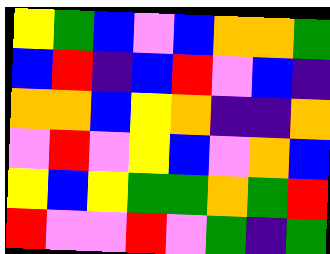[["yellow", "green", "blue", "violet", "blue", "orange", "orange", "green"], ["blue", "red", "indigo", "blue", "red", "violet", "blue", "indigo"], ["orange", "orange", "blue", "yellow", "orange", "indigo", "indigo", "orange"], ["violet", "red", "violet", "yellow", "blue", "violet", "orange", "blue"], ["yellow", "blue", "yellow", "green", "green", "orange", "green", "red"], ["red", "violet", "violet", "red", "violet", "green", "indigo", "green"]]